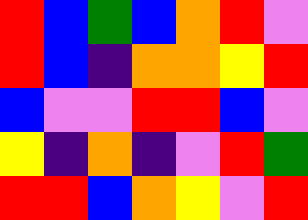[["red", "blue", "green", "blue", "orange", "red", "violet"], ["red", "blue", "indigo", "orange", "orange", "yellow", "red"], ["blue", "violet", "violet", "red", "red", "blue", "violet"], ["yellow", "indigo", "orange", "indigo", "violet", "red", "green"], ["red", "red", "blue", "orange", "yellow", "violet", "red"]]